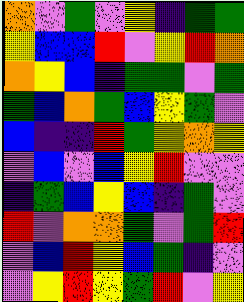[["orange", "violet", "green", "violet", "yellow", "indigo", "green", "green"], ["yellow", "blue", "blue", "red", "violet", "yellow", "red", "orange"], ["orange", "yellow", "blue", "indigo", "green", "green", "violet", "green"], ["green", "blue", "orange", "green", "blue", "yellow", "green", "violet"], ["blue", "indigo", "indigo", "red", "green", "yellow", "orange", "yellow"], ["violet", "blue", "violet", "blue", "yellow", "red", "violet", "violet"], ["indigo", "green", "blue", "yellow", "blue", "indigo", "green", "violet"], ["red", "violet", "orange", "orange", "green", "violet", "green", "red"], ["violet", "blue", "red", "yellow", "blue", "green", "indigo", "violet"], ["violet", "yellow", "red", "yellow", "green", "red", "violet", "yellow"]]